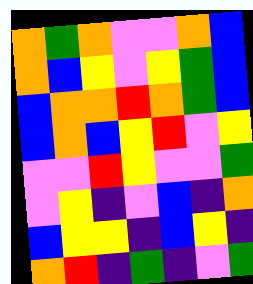[["orange", "green", "orange", "violet", "violet", "orange", "blue"], ["orange", "blue", "yellow", "violet", "yellow", "green", "blue"], ["blue", "orange", "orange", "red", "orange", "green", "blue"], ["blue", "orange", "blue", "yellow", "red", "violet", "yellow"], ["violet", "violet", "red", "yellow", "violet", "violet", "green"], ["violet", "yellow", "indigo", "violet", "blue", "indigo", "orange"], ["blue", "yellow", "yellow", "indigo", "blue", "yellow", "indigo"], ["orange", "red", "indigo", "green", "indigo", "violet", "green"]]